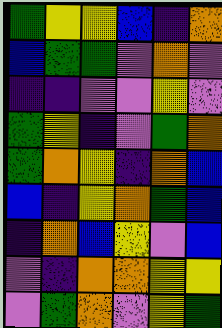[["green", "yellow", "yellow", "blue", "indigo", "orange"], ["blue", "green", "green", "violet", "orange", "violet"], ["indigo", "indigo", "violet", "violet", "yellow", "violet"], ["green", "yellow", "indigo", "violet", "green", "orange"], ["green", "orange", "yellow", "indigo", "orange", "blue"], ["blue", "indigo", "yellow", "orange", "green", "blue"], ["indigo", "orange", "blue", "yellow", "violet", "blue"], ["violet", "indigo", "orange", "orange", "yellow", "yellow"], ["violet", "green", "orange", "violet", "yellow", "green"]]